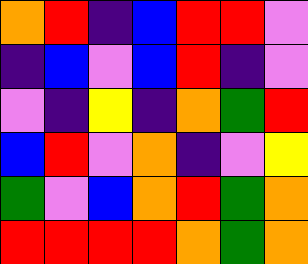[["orange", "red", "indigo", "blue", "red", "red", "violet"], ["indigo", "blue", "violet", "blue", "red", "indigo", "violet"], ["violet", "indigo", "yellow", "indigo", "orange", "green", "red"], ["blue", "red", "violet", "orange", "indigo", "violet", "yellow"], ["green", "violet", "blue", "orange", "red", "green", "orange"], ["red", "red", "red", "red", "orange", "green", "orange"]]